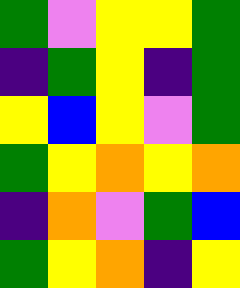[["green", "violet", "yellow", "yellow", "green"], ["indigo", "green", "yellow", "indigo", "green"], ["yellow", "blue", "yellow", "violet", "green"], ["green", "yellow", "orange", "yellow", "orange"], ["indigo", "orange", "violet", "green", "blue"], ["green", "yellow", "orange", "indigo", "yellow"]]